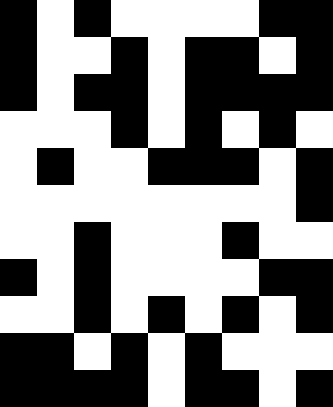[["black", "white", "black", "white", "white", "white", "white", "black", "black"], ["black", "white", "white", "black", "white", "black", "black", "white", "black"], ["black", "white", "black", "black", "white", "black", "black", "black", "black"], ["white", "white", "white", "black", "white", "black", "white", "black", "white"], ["white", "black", "white", "white", "black", "black", "black", "white", "black"], ["white", "white", "white", "white", "white", "white", "white", "white", "black"], ["white", "white", "black", "white", "white", "white", "black", "white", "white"], ["black", "white", "black", "white", "white", "white", "white", "black", "black"], ["white", "white", "black", "white", "black", "white", "black", "white", "black"], ["black", "black", "white", "black", "white", "black", "white", "white", "white"], ["black", "black", "black", "black", "white", "black", "black", "white", "black"]]